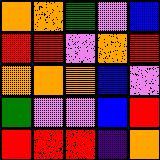[["orange", "orange", "green", "violet", "blue"], ["red", "red", "violet", "orange", "red"], ["orange", "orange", "orange", "blue", "violet"], ["green", "violet", "violet", "blue", "red"], ["red", "red", "red", "indigo", "orange"]]